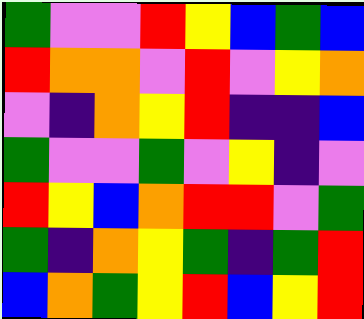[["green", "violet", "violet", "red", "yellow", "blue", "green", "blue"], ["red", "orange", "orange", "violet", "red", "violet", "yellow", "orange"], ["violet", "indigo", "orange", "yellow", "red", "indigo", "indigo", "blue"], ["green", "violet", "violet", "green", "violet", "yellow", "indigo", "violet"], ["red", "yellow", "blue", "orange", "red", "red", "violet", "green"], ["green", "indigo", "orange", "yellow", "green", "indigo", "green", "red"], ["blue", "orange", "green", "yellow", "red", "blue", "yellow", "red"]]